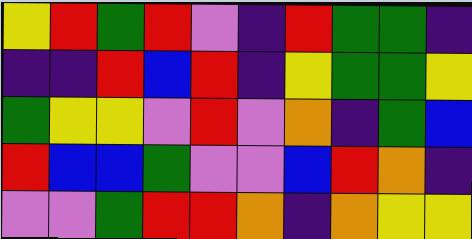[["yellow", "red", "green", "red", "violet", "indigo", "red", "green", "green", "indigo"], ["indigo", "indigo", "red", "blue", "red", "indigo", "yellow", "green", "green", "yellow"], ["green", "yellow", "yellow", "violet", "red", "violet", "orange", "indigo", "green", "blue"], ["red", "blue", "blue", "green", "violet", "violet", "blue", "red", "orange", "indigo"], ["violet", "violet", "green", "red", "red", "orange", "indigo", "orange", "yellow", "yellow"]]